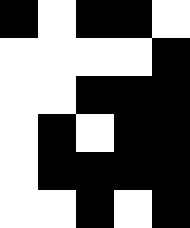[["black", "white", "black", "black", "white"], ["white", "white", "white", "white", "black"], ["white", "white", "black", "black", "black"], ["white", "black", "white", "black", "black"], ["white", "black", "black", "black", "black"], ["white", "white", "black", "white", "black"]]